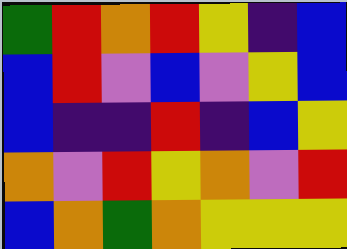[["green", "red", "orange", "red", "yellow", "indigo", "blue"], ["blue", "red", "violet", "blue", "violet", "yellow", "blue"], ["blue", "indigo", "indigo", "red", "indigo", "blue", "yellow"], ["orange", "violet", "red", "yellow", "orange", "violet", "red"], ["blue", "orange", "green", "orange", "yellow", "yellow", "yellow"]]